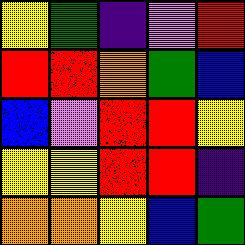[["yellow", "green", "indigo", "violet", "red"], ["red", "red", "orange", "green", "blue"], ["blue", "violet", "red", "red", "yellow"], ["yellow", "yellow", "red", "red", "indigo"], ["orange", "orange", "yellow", "blue", "green"]]